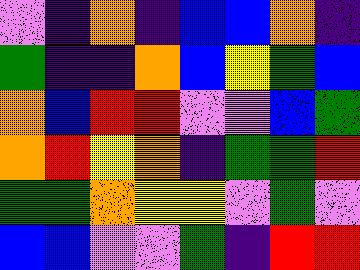[["violet", "indigo", "orange", "indigo", "blue", "blue", "orange", "indigo"], ["green", "indigo", "indigo", "orange", "blue", "yellow", "green", "blue"], ["orange", "blue", "red", "red", "violet", "violet", "blue", "green"], ["orange", "red", "yellow", "orange", "indigo", "green", "green", "red"], ["green", "green", "orange", "yellow", "yellow", "violet", "green", "violet"], ["blue", "blue", "violet", "violet", "green", "indigo", "red", "red"]]